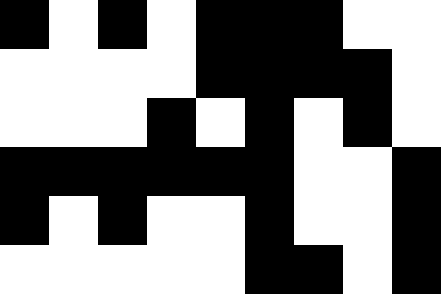[["black", "white", "black", "white", "black", "black", "black", "white", "white"], ["white", "white", "white", "white", "black", "black", "black", "black", "white"], ["white", "white", "white", "black", "white", "black", "white", "black", "white"], ["black", "black", "black", "black", "black", "black", "white", "white", "black"], ["black", "white", "black", "white", "white", "black", "white", "white", "black"], ["white", "white", "white", "white", "white", "black", "black", "white", "black"]]